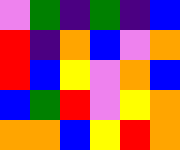[["violet", "green", "indigo", "green", "indigo", "blue"], ["red", "indigo", "orange", "blue", "violet", "orange"], ["red", "blue", "yellow", "violet", "orange", "blue"], ["blue", "green", "red", "violet", "yellow", "orange"], ["orange", "orange", "blue", "yellow", "red", "orange"]]